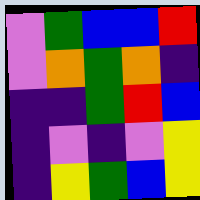[["violet", "green", "blue", "blue", "red"], ["violet", "orange", "green", "orange", "indigo"], ["indigo", "indigo", "green", "red", "blue"], ["indigo", "violet", "indigo", "violet", "yellow"], ["indigo", "yellow", "green", "blue", "yellow"]]